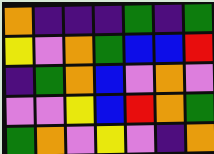[["orange", "indigo", "indigo", "indigo", "green", "indigo", "green"], ["yellow", "violet", "orange", "green", "blue", "blue", "red"], ["indigo", "green", "orange", "blue", "violet", "orange", "violet"], ["violet", "violet", "yellow", "blue", "red", "orange", "green"], ["green", "orange", "violet", "yellow", "violet", "indigo", "orange"]]